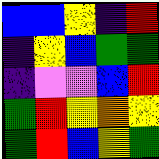[["blue", "blue", "yellow", "indigo", "red"], ["indigo", "yellow", "blue", "green", "green"], ["indigo", "violet", "violet", "blue", "red"], ["green", "red", "yellow", "orange", "yellow"], ["green", "red", "blue", "yellow", "green"]]